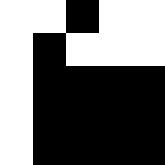[["white", "white", "black", "white", "white"], ["white", "black", "white", "white", "white"], ["white", "black", "black", "black", "black"], ["white", "black", "black", "black", "black"], ["white", "black", "black", "black", "black"]]